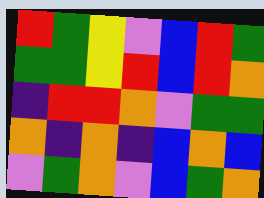[["red", "green", "yellow", "violet", "blue", "red", "green"], ["green", "green", "yellow", "red", "blue", "red", "orange"], ["indigo", "red", "red", "orange", "violet", "green", "green"], ["orange", "indigo", "orange", "indigo", "blue", "orange", "blue"], ["violet", "green", "orange", "violet", "blue", "green", "orange"]]